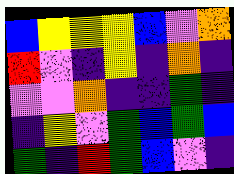[["blue", "yellow", "yellow", "yellow", "blue", "violet", "orange"], ["red", "violet", "indigo", "yellow", "indigo", "orange", "indigo"], ["violet", "violet", "orange", "indigo", "indigo", "green", "indigo"], ["indigo", "yellow", "violet", "green", "blue", "green", "blue"], ["green", "indigo", "red", "green", "blue", "violet", "indigo"]]